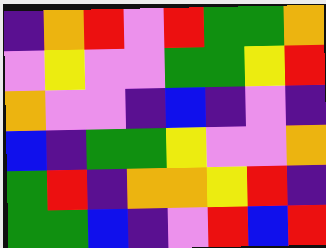[["indigo", "orange", "red", "violet", "red", "green", "green", "orange"], ["violet", "yellow", "violet", "violet", "green", "green", "yellow", "red"], ["orange", "violet", "violet", "indigo", "blue", "indigo", "violet", "indigo"], ["blue", "indigo", "green", "green", "yellow", "violet", "violet", "orange"], ["green", "red", "indigo", "orange", "orange", "yellow", "red", "indigo"], ["green", "green", "blue", "indigo", "violet", "red", "blue", "red"]]